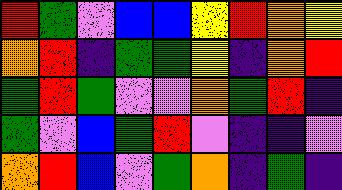[["red", "green", "violet", "blue", "blue", "yellow", "red", "orange", "yellow"], ["orange", "red", "indigo", "green", "green", "yellow", "indigo", "orange", "red"], ["green", "red", "green", "violet", "violet", "orange", "green", "red", "indigo"], ["green", "violet", "blue", "green", "red", "violet", "indigo", "indigo", "violet"], ["orange", "red", "blue", "violet", "green", "orange", "indigo", "green", "indigo"]]